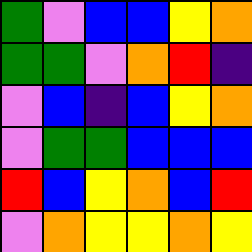[["green", "violet", "blue", "blue", "yellow", "orange"], ["green", "green", "violet", "orange", "red", "indigo"], ["violet", "blue", "indigo", "blue", "yellow", "orange"], ["violet", "green", "green", "blue", "blue", "blue"], ["red", "blue", "yellow", "orange", "blue", "red"], ["violet", "orange", "yellow", "yellow", "orange", "yellow"]]